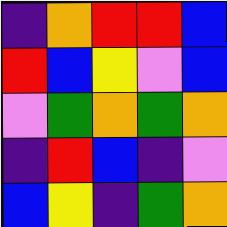[["indigo", "orange", "red", "red", "blue"], ["red", "blue", "yellow", "violet", "blue"], ["violet", "green", "orange", "green", "orange"], ["indigo", "red", "blue", "indigo", "violet"], ["blue", "yellow", "indigo", "green", "orange"]]